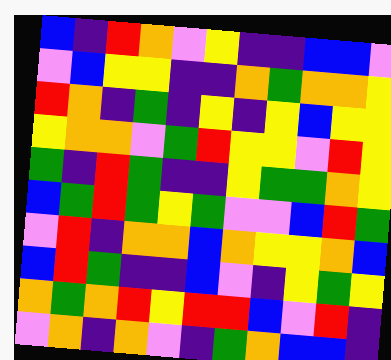[["blue", "indigo", "red", "orange", "violet", "yellow", "indigo", "indigo", "blue", "blue", "violet"], ["violet", "blue", "yellow", "yellow", "indigo", "indigo", "orange", "green", "orange", "orange", "yellow"], ["red", "orange", "indigo", "green", "indigo", "yellow", "indigo", "yellow", "blue", "yellow", "yellow"], ["yellow", "orange", "orange", "violet", "green", "red", "yellow", "yellow", "violet", "red", "yellow"], ["green", "indigo", "red", "green", "indigo", "indigo", "yellow", "green", "green", "orange", "yellow"], ["blue", "green", "red", "green", "yellow", "green", "violet", "violet", "blue", "red", "green"], ["violet", "red", "indigo", "orange", "orange", "blue", "orange", "yellow", "yellow", "orange", "blue"], ["blue", "red", "green", "indigo", "indigo", "blue", "violet", "indigo", "yellow", "green", "yellow"], ["orange", "green", "orange", "red", "yellow", "red", "red", "blue", "violet", "red", "indigo"], ["violet", "orange", "indigo", "orange", "violet", "indigo", "green", "orange", "blue", "blue", "indigo"]]